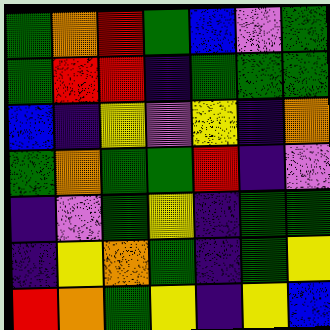[["green", "orange", "red", "green", "blue", "violet", "green"], ["green", "red", "red", "indigo", "green", "green", "green"], ["blue", "indigo", "yellow", "violet", "yellow", "indigo", "orange"], ["green", "orange", "green", "green", "red", "indigo", "violet"], ["indigo", "violet", "green", "yellow", "indigo", "green", "green"], ["indigo", "yellow", "orange", "green", "indigo", "green", "yellow"], ["red", "orange", "green", "yellow", "indigo", "yellow", "blue"]]